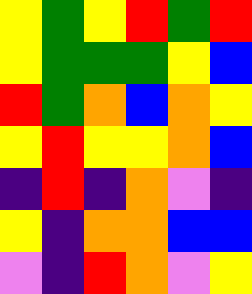[["yellow", "green", "yellow", "red", "green", "red"], ["yellow", "green", "green", "green", "yellow", "blue"], ["red", "green", "orange", "blue", "orange", "yellow"], ["yellow", "red", "yellow", "yellow", "orange", "blue"], ["indigo", "red", "indigo", "orange", "violet", "indigo"], ["yellow", "indigo", "orange", "orange", "blue", "blue"], ["violet", "indigo", "red", "orange", "violet", "yellow"]]